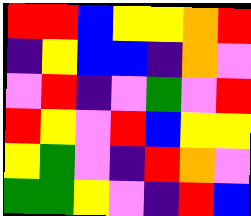[["red", "red", "blue", "yellow", "yellow", "orange", "red"], ["indigo", "yellow", "blue", "blue", "indigo", "orange", "violet"], ["violet", "red", "indigo", "violet", "green", "violet", "red"], ["red", "yellow", "violet", "red", "blue", "yellow", "yellow"], ["yellow", "green", "violet", "indigo", "red", "orange", "violet"], ["green", "green", "yellow", "violet", "indigo", "red", "blue"]]